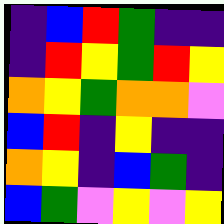[["indigo", "blue", "red", "green", "indigo", "indigo"], ["indigo", "red", "yellow", "green", "red", "yellow"], ["orange", "yellow", "green", "orange", "orange", "violet"], ["blue", "red", "indigo", "yellow", "indigo", "indigo"], ["orange", "yellow", "indigo", "blue", "green", "indigo"], ["blue", "green", "violet", "yellow", "violet", "yellow"]]